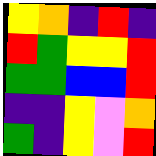[["yellow", "orange", "indigo", "red", "indigo"], ["red", "green", "yellow", "yellow", "red"], ["green", "green", "blue", "blue", "red"], ["indigo", "indigo", "yellow", "violet", "orange"], ["green", "indigo", "yellow", "violet", "red"]]